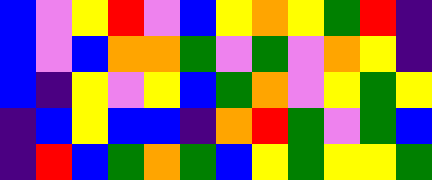[["blue", "violet", "yellow", "red", "violet", "blue", "yellow", "orange", "yellow", "green", "red", "indigo"], ["blue", "violet", "blue", "orange", "orange", "green", "violet", "green", "violet", "orange", "yellow", "indigo"], ["blue", "indigo", "yellow", "violet", "yellow", "blue", "green", "orange", "violet", "yellow", "green", "yellow"], ["indigo", "blue", "yellow", "blue", "blue", "indigo", "orange", "red", "green", "violet", "green", "blue"], ["indigo", "red", "blue", "green", "orange", "green", "blue", "yellow", "green", "yellow", "yellow", "green"]]